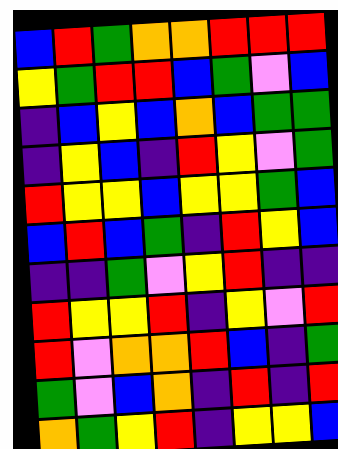[["blue", "red", "green", "orange", "orange", "red", "red", "red"], ["yellow", "green", "red", "red", "blue", "green", "violet", "blue"], ["indigo", "blue", "yellow", "blue", "orange", "blue", "green", "green"], ["indigo", "yellow", "blue", "indigo", "red", "yellow", "violet", "green"], ["red", "yellow", "yellow", "blue", "yellow", "yellow", "green", "blue"], ["blue", "red", "blue", "green", "indigo", "red", "yellow", "blue"], ["indigo", "indigo", "green", "violet", "yellow", "red", "indigo", "indigo"], ["red", "yellow", "yellow", "red", "indigo", "yellow", "violet", "red"], ["red", "violet", "orange", "orange", "red", "blue", "indigo", "green"], ["green", "violet", "blue", "orange", "indigo", "red", "indigo", "red"], ["orange", "green", "yellow", "red", "indigo", "yellow", "yellow", "blue"]]